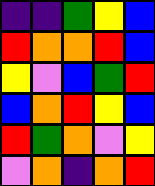[["indigo", "indigo", "green", "yellow", "blue"], ["red", "orange", "orange", "red", "blue"], ["yellow", "violet", "blue", "green", "red"], ["blue", "orange", "red", "yellow", "blue"], ["red", "green", "orange", "violet", "yellow"], ["violet", "orange", "indigo", "orange", "red"]]